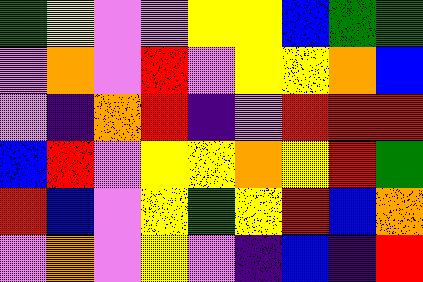[["green", "yellow", "violet", "violet", "yellow", "yellow", "blue", "green", "green"], ["violet", "orange", "violet", "red", "violet", "yellow", "yellow", "orange", "blue"], ["violet", "indigo", "orange", "red", "indigo", "violet", "red", "red", "red"], ["blue", "red", "violet", "yellow", "yellow", "orange", "yellow", "red", "green"], ["red", "blue", "violet", "yellow", "green", "yellow", "red", "blue", "orange"], ["violet", "orange", "violet", "yellow", "violet", "indigo", "blue", "indigo", "red"]]